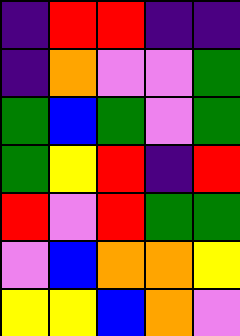[["indigo", "red", "red", "indigo", "indigo"], ["indigo", "orange", "violet", "violet", "green"], ["green", "blue", "green", "violet", "green"], ["green", "yellow", "red", "indigo", "red"], ["red", "violet", "red", "green", "green"], ["violet", "blue", "orange", "orange", "yellow"], ["yellow", "yellow", "blue", "orange", "violet"]]